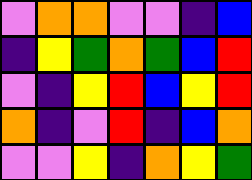[["violet", "orange", "orange", "violet", "violet", "indigo", "blue"], ["indigo", "yellow", "green", "orange", "green", "blue", "red"], ["violet", "indigo", "yellow", "red", "blue", "yellow", "red"], ["orange", "indigo", "violet", "red", "indigo", "blue", "orange"], ["violet", "violet", "yellow", "indigo", "orange", "yellow", "green"]]